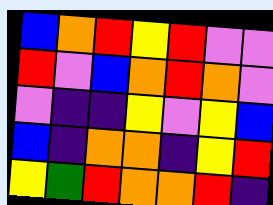[["blue", "orange", "red", "yellow", "red", "violet", "violet"], ["red", "violet", "blue", "orange", "red", "orange", "violet"], ["violet", "indigo", "indigo", "yellow", "violet", "yellow", "blue"], ["blue", "indigo", "orange", "orange", "indigo", "yellow", "red"], ["yellow", "green", "red", "orange", "orange", "red", "indigo"]]